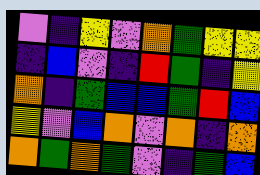[["violet", "indigo", "yellow", "violet", "orange", "green", "yellow", "yellow"], ["indigo", "blue", "violet", "indigo", "red", "green", "indigo", "yellow"], ["orange", "indigo", "green", "blue", "blue", "green", "red", "blue"], ["yellow", "violet", "blue", "orange", "violet", "orange", "indigo", "orange"], ["orange", "green", "orange", "green", "violet", "indigo", "green", "blue"]]